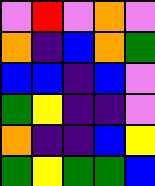[["violet", "red", "violet", "orange", "violet"], ["orange", "indigo", "blue", "orange", "green"], ["blue", "blue", "indigo", "blue", "violet"], ["green", "yellow", "indigo", "indigo", "violet"], ["orange", "indigo", "indigo", "blue", "yellow"], ["green", "yellow", "green", "green", "blue"]]